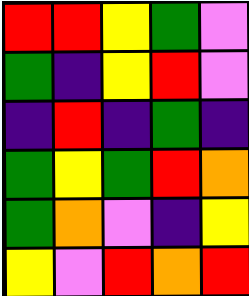[["red", "red", "yellow", "green", "violet"], ["green", "indigo", "yellow", "red", "violet"], ["indigo", "red", "indigo", "green", "indigo"], ["green", "yellow", "green", "red", "orange"], ["green", "orange", "violet", "indigo", "yellow"], ["yellow", "violet", "red", "orange", "red"]]